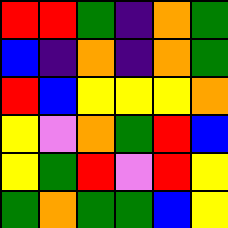[["red", "red", "green", "indigo", "orange", "green"], ["blue", "indigo", "orange", "indigo", "orange", "green"], ["red", "blue", "yellow", "yellow", "yellow", "orange"], ["yellow", "violet", "orange", "green", "red", "blue"], ["yellow", "green", "red", "violet", "red", "yellow"], ["green", "orange", "green", "green", "blue", "yellow"]]